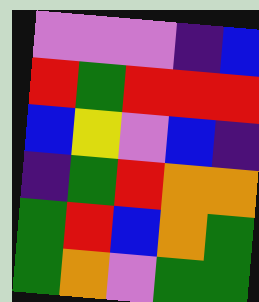[["violet", "violet", "violet", "indigo", "blue"], ["red", "green", "red", "red", "red"], ["blue", "yellow", "violet", "blue", "indigo"], ["indigo", "green", "red", "orange", "orange"], ["green", "red", "blue", "orange", "green"], ["green", "orange", "violet", "green", "green"]]